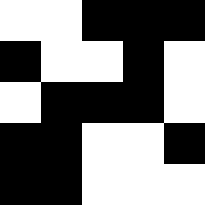[["white", "white", "black", "black", "black"], ["black", "white", "white", "black", "white"], ["white", "black", "black", "black", "white"], ["black", "black", "white", "white", "black"], ["black", "black", "white", "white", "white"]]